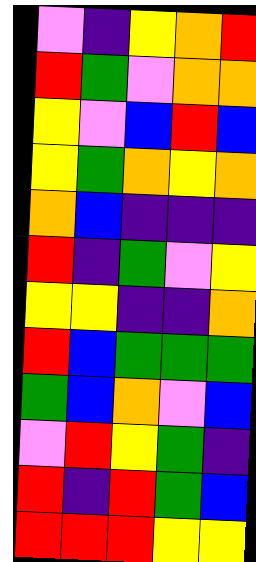[["violet", "indigo", "yellow", "orange", "red"], ["red", "green", "violet", "orange", "orange"], ["yellow", "violet", "blue", "red", "blue"], ["yellow", "green", "orange", "yellow", "orange"], ["orange", "blue", "indigo", "indigo", "indigo"], ["red", "indigo", "green", "violet", "yellow"], ["yellow", "yellow", "indigo", "indigo", "orange"], ["red", "blue", "green", "green", "green"], ["green", "blue", "orange", "violet", "blue"], ["violet", "red", "yellow", "green", "indigo"], ["red", "indigo", "red", "green", "blue"], ["red", "red", "red", "yellow", "yellow"]]